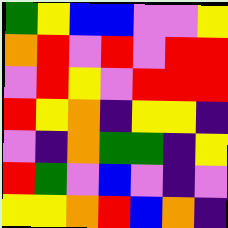[["green", "yellow", "blue", "blue", "violet", "violet", "yellow"], ["orange", "red", "violet", "red", "violet", "red", "red"], ["violet", "red", "yellow", "violet", "red", "red", "red"], ["red", "yellow", "orange", "indigo", "yellow", "yellow", "indigo"], ["violet", "indigo", "orange", "green", "green", "indigo", "yellow"], ["red", "green", "violet", "blue", "violet", "indigo", "violet"], ["yellow", "yellow", "orange", "red", "blue", "orange", "indigo"]]